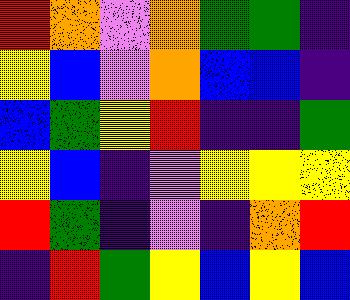[["red", "orange", "violet", "orange", "green", "green", "indigo"], ["yellow", "blue", "violet", "orange", "blue", "blue", "indigo"], ["blue", "green", "yellow", "red", "indigo", "indigo", "green"], ["yellow", "blue", "indigo", "violet", "yellow", "yellow", "yellow"], ["red", "green", "indigo", "violet", "indigo", "orange", "red"], ["indigo", "red", "green", "yellow", "blue", "yellow", "blue"]]